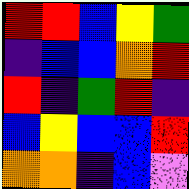[["red", "red", "blue", "yellow", "green"], ["indigo", "blue", "blue", "orange", "red"], ["red", "indigo", "green", "red", "indigo"], ["blue", "yellow", "blue", "blue", "red"], ["orange", "orange", "indigo", "blue", "violet"]]